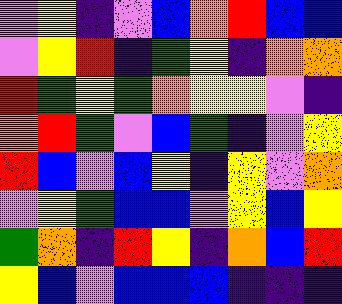[["violet", "yellow", "indigo", "violet", "blue", "orange", "red", "blue", "blue"], ["violet", "yellow", "red", "indigo", "green", "yellow", "indigo", "orange", "orange"], ["red", "green", "yellow", "green", "orange", "yellow", "yellow", "violet", "indigo"], ["orange", "red", "green", "violet", "blue", "green", "indigo", "violet", "yellow"], ["red", "blue", "violet", "blue", "yellow", "indigo", "yellow", "violet", "orange"], ["violet", "yellow", "green", "blue", "blue", "violet", "yellow", "blue", "yellow"], ["green", "orange", "indigo", "red", "yellow", "indigo", "orange", "blue", "red"], ["yellow", "blue", "violet", "blue", "blue", "blue", "indigo", "indigo", "indigo"]]